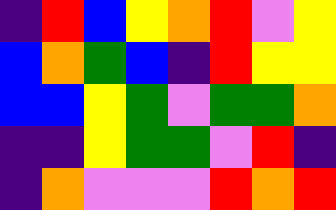[["indigo", "red", "blue", "yellow", "orange", "red", "violet", "yellow"], ["blue", "orange", "green", "blue", "indigo", "red", "yellow", "yellow"], ["blue", "blue", "yellow", "green", "violet", "green", "green", "orange"], ["indigo", "indigo", "yellow", "green", "green", "violet", "red", "indigo"], ["indigo", "orange", "violet", "violet", "violet", "red", "orange", "red"]]